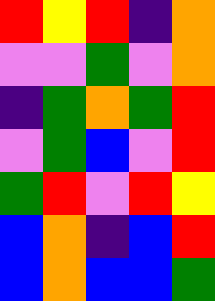[["red", "yellow", "red", "indigo", "orange"], ["violet", "violet", "green", "violet", "orange"], ["indigo", "green", "orange", "green", "red"], ["violet", "green", "blue", "violet", "red"], ["green", "red", "violet", "red", "yellow"], ["blue", "orange", "indigo", "blue", "red"], ["blue", "orange", "blue", "blue", "green"]]